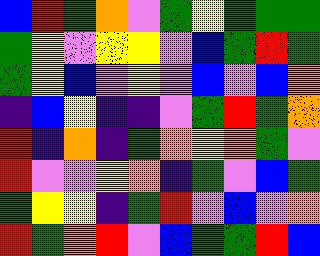[["blue", "red", "green", "orange", "violet", "green", "yellow", "green", "green", "green"], ["green", "yellow", "violet", "yellow", "yellow", "violet", "blue", "green", "red", "green"], ["green", "yellow", "blue", "violet", "yellow", "violet", "blue", "violet", "blue", "orange"], ["indigo", "blue", "yellow", "indigo", "indigo", "violet", "green", "red", "green", "orange"], ["red", "indigo", "orange", "indigo", "green", "orange", "yellow", "orange", "green", "violet"], ["red", "violet", "violet", "yellow", "orange", "indigo", "green", "violet", "blue", "green"], ["green", "yellow", "yellow", "indigo", "green", "red", "violet", "blue", "violet", "orange"], ["red", "green", "orange", "red", "violet", "blue", "green", "green", "red", "blue"]]